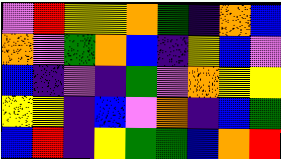[["violet", "red", "yellow", "yellow", "orange", "green", "indigo", "orange", "blue"], ["orange", "violet", "green", "orange", "blue", "indigo", "yellow", "blue", "violet"], ["blue", "indigo", "violet", "indigo", "green", "violet", "orange", "yellow", "yellow"], ["yellow", "yellow", "indigo", "blue", "violet", "orange", "indigo", "blue", "green"], ["blue", "red", "indigo", "yellow", "green", "green", "blue", "orange", "red"]]